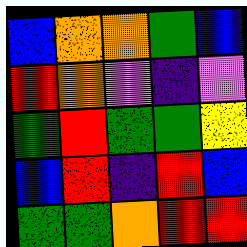[["blue", "orange", "orange", "green", "blue"], ["red", "orange", "violet", "indigo", "violet"], ["green", "red", "green", "green", "yellow"], ["blue", "red", "indigo", "red", "blue"], ["green", "green", "orange", "red", "red"]]